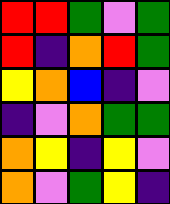[["red", "red", "green", "violet", "green"], ["red", "indigo", "orange", "red", "green"], ["yellow", "orange", "blue", "indigo", "violet"], ["indigo", "violet", "orange", "green", "green"], ["orange", "yellow", "indigo", "yellow", "violet"], ["orange", "violet", "green", "yellow", "indigo"]]